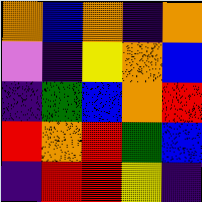[["orange", "blue", "orange", "indigo", "orange"], ["violet", "indigo", "yellow", "orange", "blue"], ["indigo", "green", "blue", "orange", "red"], ["red", "orange", "red", "green", "blue"], ["indigo", "red", "red", "yellow", "indigo"]]